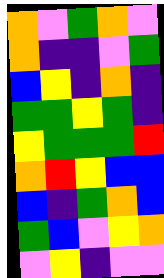[["orange", "violet", "green", "orange", "violet"], ["orange", "indigo", "indigo", "violet", "green"], ["blue", "yellow", "indigo", "orange", "indigo"], ["green", "green", "yellow", "green", "indigo"], ["yellow", "green", "green", "green", "red"], ["orange", "red", "yellow", "blue", "blue"], ["blue", "indigo", "green", "orange", "blue"], ["green", "blue", "violet", "yellow", "orange"], ["violet", "yellow", "indigo", "violet", "violet"]]